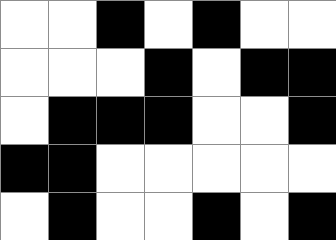[["white", "white", "black", "white", "black", "white", "white"], ["white", "white", "white", "black", "white", "black", "black"], ["white", "black", "black", "black", "white", "white", "black"], ["black", "black", "white", "white", "white", "white", "white"], ["white", "black", "white", "white", "black", "white", "black"]]